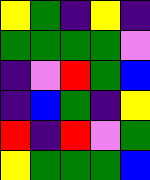[["yellow", "green", "indigo", "yellow", "indigo"], ["green", "green", "green", "green", "violet"], ["indigo", "violet", "red", "green", "blue"], ["indigo", "blue", "green", "indigo", "yellow"], ["red", "indigo", "red", "violet", "green"], ["yellow", "green", "green", "green", "blue"]]